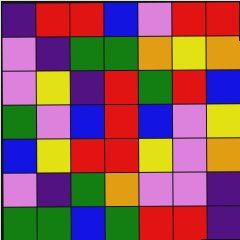[["indigo", "red", "red", "blue", "violet", "red", "red"], ["violet", "indigo", "green", "green", "orange", "yellow", "orange"], ["violet", "yellow", "indigo", "red", "green", "red", "blue"], ["green", "violet", "blue", "red", "blue", "violet", "yellow"], ["blue", "yellow", "red", "red", "yellow", "violet", "orange"], ["violet", "indigo", "green", "orange", "violet", "violet", "indigo"], ["green", "green", "blue", "green", "red", "red", "indigo"]]